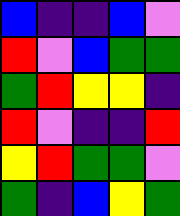[["blue", "indigo", "indigo", "blue", "violet"], ["red", "violet", "blue", "green", "green"], ["green", "red", "yellow", "yellow", "indigo"], ["red", "violet", "indigo", "indigo", "red"], ["yellow", "red", "green", "green", "violet"], ["green", "indigo", "blue", "yellow", "green"]]